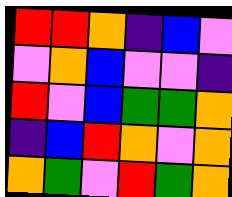[["red", "red", "orange", "indigo", "blue", "violet"], ["violet", "orange", "blue", "violet", "violet", "indigo"], ["red", "violet", "blue", "green", "green", "orange"], ["indigo", "blue", "red", "orange", "violet", "orange"], ["orange", "green", "violet", "red", "green", "orange"]]